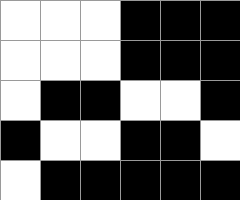[["white", "white", "white", "black", "black", "black"], ["white", "white", "white", "black", "black", "black"], ["white", "black", "black", "white", "white", "black"], ["black", "white", "white", "black", "black", "white"], ["white", "black", "black", "black", "black", "black"]]